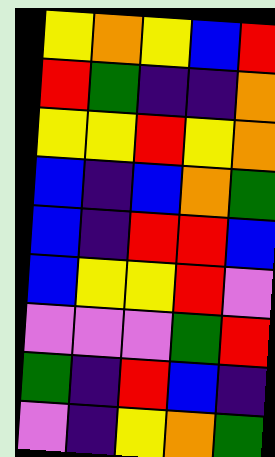[["yellow", "orange", "yellow", "blue", "red"], ["red", "green", "indigo", "indigo", "orange"], ["yellow", "yellow", "red", "yellow", "orange"], ["blue", "indigo", "blue", "orange", "green"], ["blue", "indigo", "red", "red", "blue"], ["blue", "yellow", "yellow", "red", "violet"], ["violet", "violet", "violet", "green", "red"], ["green", "indigo", "red", "blue", "indigo"], ["violet", "indigo", "yellow", "orange", "green"]]